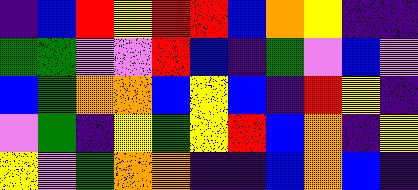[["indigo", "blue", "red", "yellow", "red", "red", "blue", "orange", "yellow", "indigo", "indigo"], ["green", "green", "violet", "violet", "red", "blue", "indigo", "green", "violet", "blue", "violet"], ["blue", "green", "orange", "orange", "blue", "yellow", "blue", "indigo", "red", "yellow", "indigo"], ["violet", "green", "indigo", "yellow", "green", "yellow", "red", "blue", "orange", "indigo", "yellow"], ["yellow", "violet", "green", "orange", "orange", "indigo", "indigo", "blue", "orange", "blue", "indigo"]]